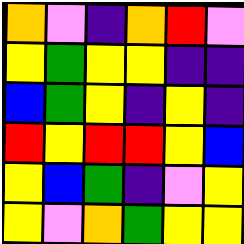[["orange", "violet", "indigo", "orange", "red", "violet"], ["yellow", "green", "yellow", "yellow", "indigo", "indigo"], ["blue", "green", "yellow", "indigo", "yellow", "indigo"], ["red", "yellow", "red", "red", "yellow", "blue"], ["yellow", "blue", "green", "indigo", "violet", "yellow"], ["yellow", "violet", "orange", "green", "yellow", "yellow"]]